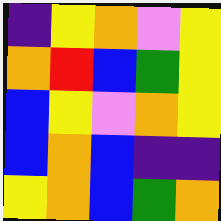[["indigo", "yellow", "orange", "violet", "yellow"], ["orange", "red", "blue", "green", "yellow"], ["blue", "yellow", "violet", "orange", "yellow"], ["blue", "orange", "blue", "indigo", "indigo"], ["yellow", "orange", "blue", "green", "orange"]]